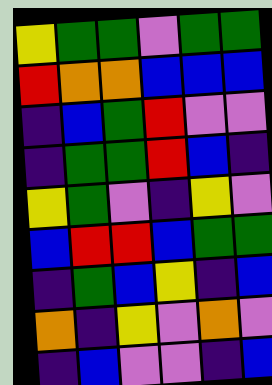[["yellow", "green", "green", "violet", "green", "green"], ["red", "orange", "orange", "blue", "blue", "blue"], ["indigo", "blue", "green", "red", "violet", "violet"], ["indigo", "green", "green", "red", "blue", "indigo"], ["yellow", "green", "violet", "indigo", "yellow", "violet"], ["blue", "red", "red", "blue", "green", "green"], ["indigo", "green", "blue", "yellow", "indigo", "blue"], ["orange", "indigo", "yellow", "violet", "orange", "violet"], ["indigo", "blue", "violet", "violet", "indigo", "blue"]]